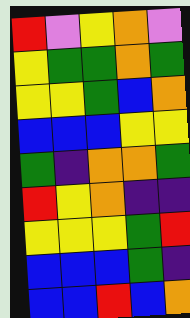[["red", "violet", "yellow", "orange", "violet"], ["yellow", "green", "green", "orange", "green"], ["yellow", "yellow", "green", "blue", "orange"], ["blue", "blue", "blue", "yellow", "yellow"], ["green", "indigo", "orange", "orange", "green"], ["red", "yellow", "orange", "indigo", "indigo"], ["yellow", "yellow", "yellow", "green", "red"], ["blue", "blue", "blue", "green", "indigo"], ["blue", "blue", "red", "blue", "orange"]]